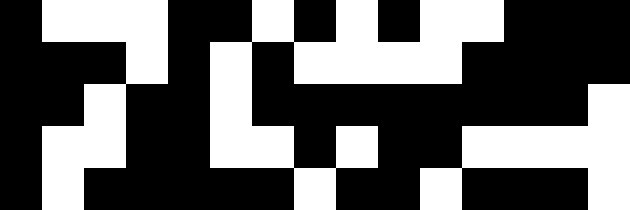[["black", "white", "white", "white", "black", "black", "white", "black", "white", "black", "white", "white", "black", "black", "black"], ["black", "black", "black", "white", "black", "white", "black", "white", "white", "white", "white", "black", "black", "black", "black"], ["black", "black", "white", "black", "black", "white", "black", "black", "black", "black", "black", "black", "black", "black", "white"], ["black", "white", "white", "black", "black", "white", "white", "black", "white", "black", "black", "white", "white", "white", "white"], ["black", "white", "black", "black", "black", "black", "black", "white", "black", "black", "white", "black", "black", "black", "white"]]